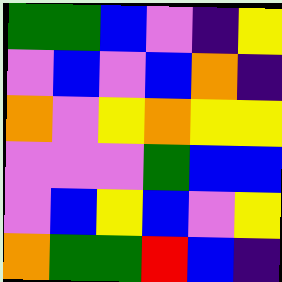[["green", "green", "blue", "violet", "indigo", "yellow"], ["violet", "blue", "violet", "blue", "orange", "indigo"], ["orange", "violet", "yellow", "orange", "yellow", "yellow"], ["violet", "violet", "violet", "green", "blue", "blue"], ["violet", "blue", "yellow", "blue", "violet", "yellow"], ["orange", "green", "green", "red", "blue", "indigo"]]